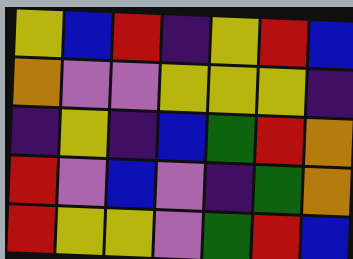[["yellow", "blue", "red", "indigo", "yellow", "red", "blue"], ["orange", "violet", "violet", "yellow", "yellow", "yellow", "indigo"], ["indigo", "yellow", "indigo", "blue", "green", "red", "orange"], ["red", "violet", "blue", "violet", "indigo", "green", "orange"], ["red", "yellow", "yellow", "violet", "green", "red", "blue"]]